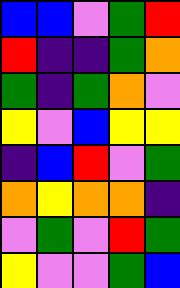[["blue", "blue", "violet", "green", "red"], ["red", "indigo", "indigo", "green", "orange"], ["green", "indigo", "green", "orange", "violet"], ["yellow", "violet", "blue", "yellow", "yellow"], ["indigo", "blue", "red", "violet", "green"], ["orange", "yellow", "orange", "orange", "indigo"], ["violet", "green", "violet", "red", "green"], ["yellow", "violet", "violet", "green", "blue"]]